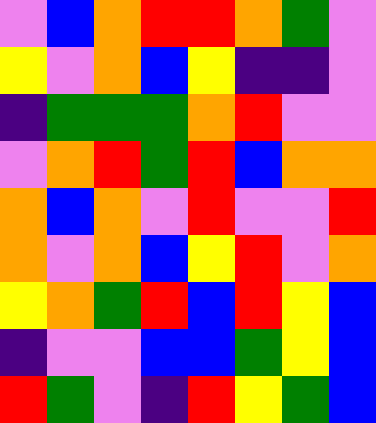[["violet", "blue", "orange", "red", "red", "orange", "green", "violet"], ["yellow", "violet", "orange", "blue", "yellow", "indigo", "indigo", "violet"], ["indigo", "green", "green", "green", "orange", "red", "violet", "violet"], ["violet", "orange", "red", "green", "red", "blue", "orange", "orange"], ["orange", "blue", "orange", "violet", "red", "violet", "violet", "red"], ["orange", "violet", "orange", "blue", "yellow", "red", "violet", "orange"], ["yellow", "orange", "green", "red", "blue", "red", "yellow", "blue"], ["indigo", "violet", "violet", "blue", "blue", "green", "yellow", "blue"], ["red", "green", "violet", "indigo", "red", "yellow", "green", "blue"]]